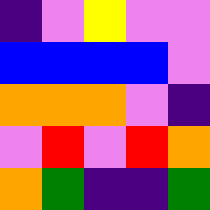[["indigo", "violet", "yellow", "violet", "violet"], ["blue", "blue", "blue", "blue", "violet"], ["orange", "orange", "orange", "violet", "indigo"], ["violet", "red", "violet", "red", "orange"], ["orange", "green", "indigo", "indigo", "green"]]